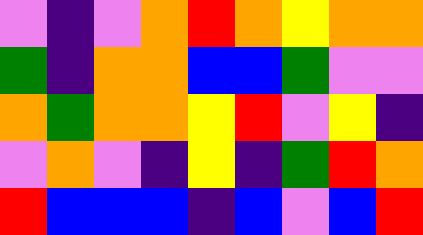[["violet", "indigo", "violet", "orange", "red", "orange", "yellow", "orange", "orange"], ["green", "indigo", "orange", "orange", "blue", "blue", "green", "violet", "violet"], ["orange", "green", "orange", "orange", "yellow", "red", "violet", "yellow", "indigo"], ["violet", "orange", "violet", "indigo", "yellow", "indigo", "green", "red", "orange"], ["red", "blue", "blue", "blue", "indigo", "blue", "violet", "blue", "red"]]